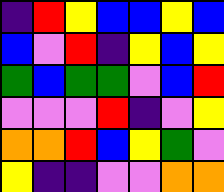[["indigo", "red", "yellow", "blue", "blue", "yellow", "blue"], ["blue", "violet", "red", "indigo", "yellow", "blue", "yellow"], ["green", "blue", "green", "green", "violet", "blue", "red"], ["violet", "violet", "violet", "red", "indigo", "violet", "yellow"], ["orange", "orange", "red", "blue", "yellow", "green", "violet"], ["yellow", "indigo", "indigo", "violet", "violet", "orange", "orange"]]